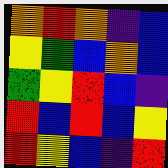[["orange", "red", "orange", "indigo", "blue"], ["yellow", "green", "blue", "orange", "blue"], ["green", "yellow", "red", "blue", "indigo"], ["red", "blue", "red", "blue", "yellow"], ["red", "yellow", "blue", "indigo", "red"]]